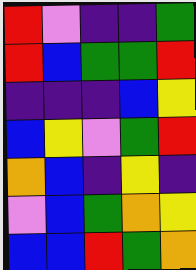[["red", "violet", "indigo", "indigo", "green"], ["red", "blue", "green", "green", "red"], ["indigo", "indigo", "indigo", "blue", "yellow"], ["blue", "yellow", "violet", "green", "red"], ["orange", "blue", "indigo", "yellow", "indigo"], ["violet", "blue", "green", "orange", "yellow"], ["blue", "blue", "red", "green", "orange"]]